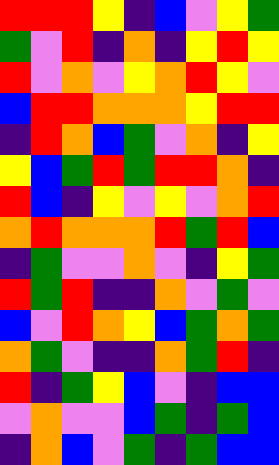[["red", "red", "red", "yellow", "indigo", "blue", "violet", "yellow", "green"], ["green", "violet", "red", "indigo", "orange", "indigo", "yellow", "red", "yellow"], ["red", "violet", "orange", "violet", "yellow", "orange", "red", "yellow", "violet"], ["blue", "red", "red", "orange", "orange", "orange", "yellow", "red", "red"], ["indigo", "red", "orange", "blue", "green", "violet", "orange", "indigo", "yellow"], ["yellow", "blue", "green", "red", "green", "red", "red", "orange", "indigo"], ["red", "blue", "indigo", "yellow", "violet", "yellow", "violet", "orange", "red"], ["orange", "red", "orange", "orange", "orange", "red", "green", "red", "blue"], ["indigo", "green", "violet", "violet", "orange", "violet", "indigo", "yellow", "green"], ["red", "green", "red", "indigo", "indigo", "orange", "violet", "green", "violet"], ["blue", "violet", "red", "orange", "yellow", "blue", "green", "orange", "green"], ["orange", "green", "violet", "indigo", "indigo", "orange", "green", "red", "indigo"], ["red", "indigo", "green", "yellow", "blue", "violet", "indigo", "blue", "blue"], ["violet", "orange", "violet", "violet", "blue", "green", "indigo", "green", "blue"], ["indigo", "orange", "blue", "violet", "green", "indigo", "green", "blue", "blue"]]